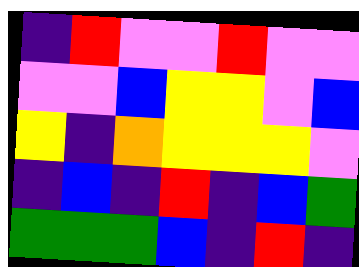[["indigo", "red", "violet", "violet", "red", "violet", "violet"], ["violet", "violet", "blue", "yellow", "yellow", "violet", "blue"], ["yellow", "indigo", "orange", "yellow", "yellow", "yellow", "violet"], ["indigo", "blue", "indigo", "red", "indigo", "blue", "green"], ["green", "green", "green", "blue", "indigo", "red", "indigo"]]